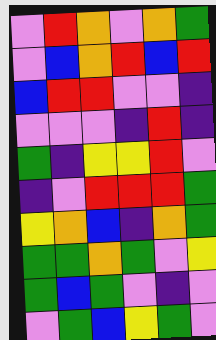[["violet", "red", "orange", "violet", "orange", "green"], ["violet", "blue", "orange", "red", "blue", "red"], ["blue", "red", "red", "violet", "violet", "indigo"], ["violet", "violet", "violet", "indigo", "red", "indigo"], ["green", "indigo", "yellow", "yellow", "red", "violet"], ["indigo", "violet", "red", "red", "red", "green"], ["yellow", "orange", "blue", "indigo", "orange", "green"], ["green", "green", "orange", "green", "violet", "yellow"], ["green", "blue", "green", "violet", "indigo", "violet"], ["violet", "green", "blue", "yellow", "green", "violet"]]